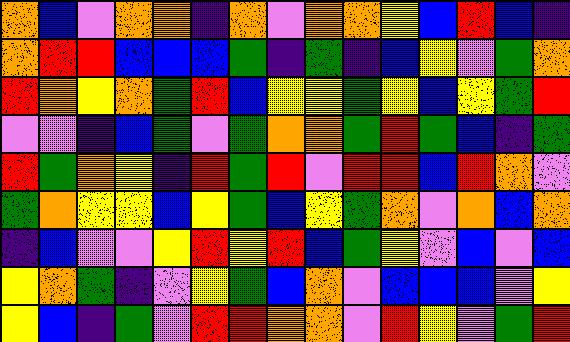[["orange", "blue", "violet", "orange", "orange", "indigo", "orange", "violet", "orange", "orange", "yellow", "blue", "red", "blue", "indigo"], ["orange", "red", "red", "blue", "blue", "blue", "green", "indigo", "green", "indigo", "blue", "yellow", "violet", "green", "orange"], ["red", "orange", "yellow", "orange", "green", "red", "blue", "yellow", "yellow", "green", "yellow", "blue", "yellow", "green", "red"], ["violet", "violet", "indigo", "blue", "green", "violet", "green", "orange", "orange", "green", "red", "green", "blue", "indigo", "green"], ["red", "green", "orange", "yellow", "indigo", "red", "green", "red", "violet", "red", "red", "blue", "red", "orange", "violet"], ["green", "orange", "yellow", "yellow", "blue", "yellow", "green", "blue", "yellow", "green", "orange", "violet", "orange", "blue", "orange"], ["indigo", "blue", "violet", "violet", "yellow", "red", "yellow", "red", "blue", "green", "yellow", "violet", "blue", "violet", "blue"], ["yellow", "orange", "green", "indigo", "violet", "yellow", "green", "blue", "orange", "violet", "blue", "blue", "blue", "violet", "yellow"], ["yellow", "blue", "indigo", "green", "violet", "red", "red", "orange", "orange", "violet", "red", "yellow", "violet", "green", "red"]]